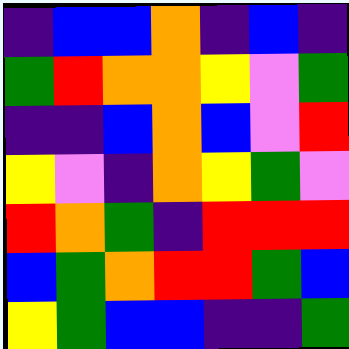[["indigo", "blue", "blue", "orange", "indigo", "blue", "indigo"], ["green", "red", "orange", "orange", "yellow", "violet", "green"], ["indigo", "indigo", "blue", "orange", "blue", "violet", "red"], ["yellow", "violet", "indigo", "orange", "yellow", "green", "violet"], ["red", "orange", "green", "indigo", "red", "red", "red"], ["blue", "green", "orange", "red", "red", "green", "blue"], ["yellow", "green", "blue", "blue", "indigo", "indigo", "green"]]